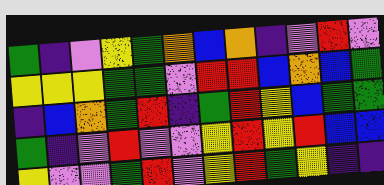[["green", "indigo", "violet", "yellow", "green", "orange", "blue", "orange", "indigo", "violet", "red", "violet"], ["yellow", "yellow", "yellow", "green", "green", "violet", "red", "red", "blue", "orange", "blue", "green"], ["indigo", "blue", "orange", "green", "red", "indigo", "green", "red", "yellow", "blue", "green", "green"], ["green", "indigo", "violet", "red", "violet", "violet", "yellow", "red", "yellow", "red", "blue", "blue"], ["yellow", "violet", "violet", "green", "red", "violet", "yellow", "red", "green", "yellow", "indigo", "indigo"]]